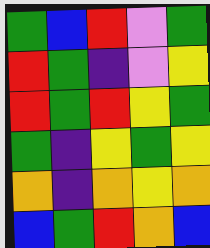[["green", "blue", "red", "violet", "green"], ["red", "green", "indigo", "violet", "yellow"], ["red", "green", "red", "yellow", "green"], ["green", "indigo", "yellow", "green", "yellow"], ["orange", "indigo", "orange", "yellow", "orange"], ["blue", "green", "red", "orange", "blue"]]